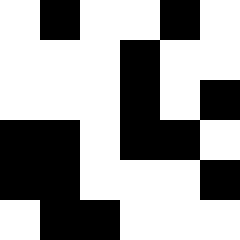[["white", "black", "white", "white", "black", "white"], ["white", "white", "white", "black", "white", "white"], ["white", "white", "white", "black", "white", "black"], ["black", "black", "white", "black", "black", "white"], ["black", "black", "white", "white", "white", "black"], ["white", "black", "black", "white", "white", "white"]]